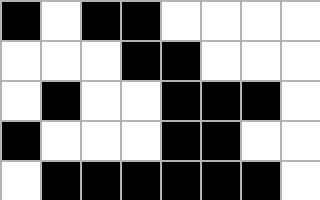[["black", "white", "black", "black", "white", "white", "white", "white"], ["white", "white", "white", "black", "black", "white", "white", "white"], ["white", "black", "white", "white", "black", "black", "black", "white"], ["black", "white", "white", "white", "black", "black", "white", "white"], ["white", "black", "black", "black", "black", "black", "black", "white"]]